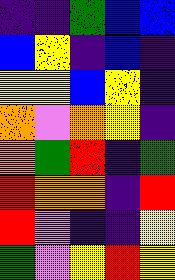[["indigo", "indigo", "green", "blue", "blue"], ["blue", "yellow", "indigo", "blue", "indigo"], ["yellow", "yellow", "blue", "yellow", "indigo"], ["orange", "violet", "orange", "yellow", "indigo"], ["orange", "green", "red", "indigo", "green"], ["red", "orange", "orange", "indigo", "red"], ["red", "violet", "indigo", "indigo", "yellow"], ["green", "violet", "yellow", "red", "yellow"]]